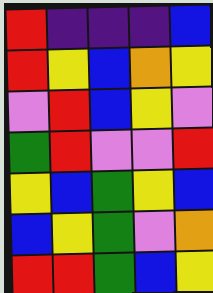[["red", "indigo", "indigo", "indigo", "blue"], ["red", "yellow", "blue", "orange", "yellow"], ["violet", "red", "blue", "yellow", "violet"], ["green", "red", "violet", "violet", "red"], ["yellow", "blue", "green", "yellow", "blue"], ["blue", "yellow", "green", "violet", "orange"], ["red", "red", "green", "blue", "yellow"]]